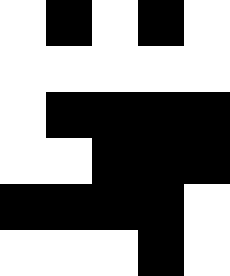[["white", "black", "white", "black", "white"], ["white", "white", "white", "white", "white"], ["white", "black", "black", "black", "black"], ["white", "white", "black", "black", "black"], ["black", "black", "black", "black", "white"], ["white", "white", "white", "black", "white"]]